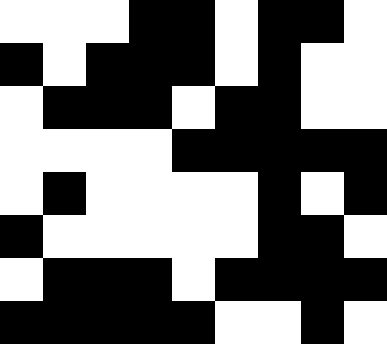[["white", "white", "white", "black", "black", "white", "black", "black", "white"], ["black", "white", "black", "black", "black", "white", "black", "white", "white"], ["white", "black", "black", "black", "white", "black", "black", "white", "white"], ["white", "white", "white", "white", "black", "black", "black", "black", "black"], ["white", "black", "white", "white", "white", "white", "black", "white", "black"], ["black", "white", "white", "white", "white", "white", "black", "black", "white"], ["white", "black", "black", "black", "white", "black", "black", "black", "black"], ["black", "black", "black", "black", "black", "white", "white", "black", "white"]]